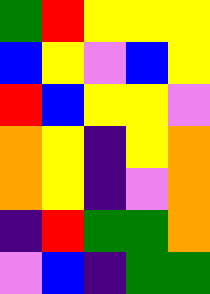[["green", "red", "yellow", "yellow", "yellow"], ["blue", "yellow", "violet", "blue", "yellow"], ["red", "blue", "yellow", "yellow", "violet"], ["orange", "yellow", "indigo", "yellow", "orange"], ["orange", "yellow", "indigo", "violet", "orange"], ["indigo", "red", "green", "green", "orange"], ["violet", "blue", "indigo", "green", "green"]]